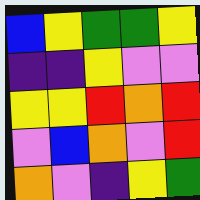[["blue", "yellow", "green", "green", "yellow"], ["indigo", "indigo", "yellow", "violet", "violet"], ["yellow", "yellow", "red", "orange", "red"], ["violet", "blue", "orange", "violet", "red"], ["orange", "violet", "indigo", "yellow", "green"]]